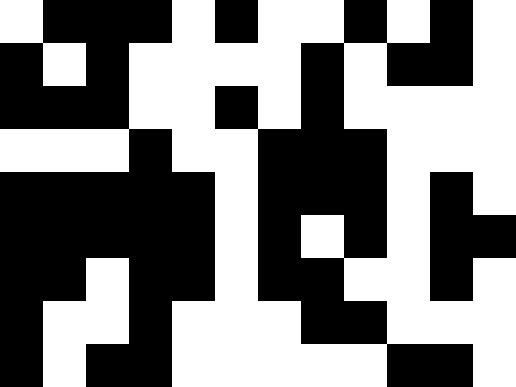[["white", "black", "black", "black", "white", "black", "white", "white", "black", "white", "black", "white"], ["black", "white", "black", "white", "white", "white", "white", "black", "white", "black", "black", "white"], ["black", "black", "black", "white", "white", "black", "white", "black", "white", "white", "white", "white"], ["white", "white", "white", "black", "white", "white", "black", "black", "black", "white", "white", "white"], ["black", "black", "black", "black", "black", "white", "black", "black", "black", "white", "black", "white"], ["black", "black", "black", "black", "black", "white", "black", "white", "black", "white", "black", "black"], ["black", "black", "white", "black", "black", "white", "black", "black", "white", "white", "black", "white"], ["black", "white", "white", "black", "white", "white", "white", "black", "black", "white", "white", "white"], ["black", "white", "black", "black", "white", "white", "white", "white", "white", "black", "black", "white"]]